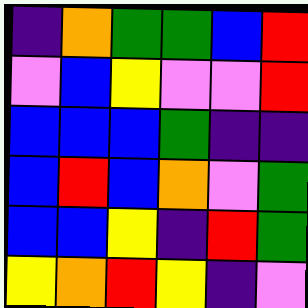[["indigo", "orange", "green", "green", "blue", "red"], ["violet", "blue", "yellow", "violet", "violet", "red"], ["blue", "blue", "blue", "green", "indigo", "indigo"], ["blue", "red", "blue", "orange", "violet", "green"], ["blue", "blue", "yellow", "indigo", "red", "green"], ["yellow", "orange", "red", "yellow", "indigo", "violet"]]